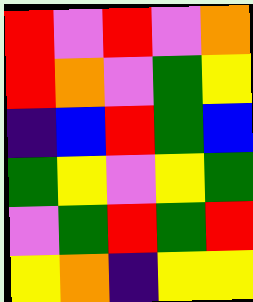[["red", "violet", "red", "violet", "orange"], ["red", "orange", "violet", "green", "yellow"], ["indigo", "blue", "red", "green", "blue"], ["green", "yellow", "violet", "yellow", "green"], ["violet", "green", "red", "green", "red"], ["yellow", "orange", "indigo", "yellow", "yellow"]]